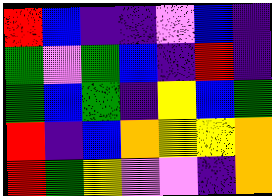[["red", "blue", "indigo", "indigo", "violet", "blue", "indigo"], ["green", "violet", "green", "blue", "indigo", "red", "indigo"], ["green", "blue", "green", "indigo", "yellow", "blue", "green"], ["red", "indigo", "blue", "orange", "yellow", "yellow", "orange"], ["red", "green", "yellow", "violet", "violet", "indigo", "orange"]]